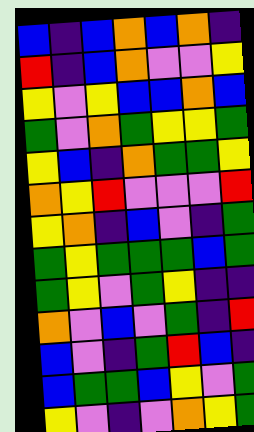[["blue", "indigo", "blue", "orange", "blue", "orange", "indigo"], ["red", "indigo", "blue", "orange", "violet", "violet", "yellow"], ["yellow", "violet", "yellow", "blue", "blue", "orange", "blue"], ["green", "violet", "orange", "green", "yellow", "yellow", "green"], ["yellow", "blue", "indigo", "orange", "green", "green", "yellow"], ["orange", "yellow", "red", "violet", "violet", "violet", "red"], ["yellow", "orange", "indigo", "blue", "violet", "indigo", "green"], ["green", "yellow", "green", "green", "green", "blue", "green"], ["green", "yellow", "violet", "green", "yellow", "indigo", "indigo"], ["orange", "violet", "blue", "violet", "green", "indigo", "red"], ["blue", "violet", "indigo", "green", "red", "blue", "indigo"], ["blue", "green", "green", "blue", "yellow", "violet", "green"], ["yellow", "violet", "indigo", "violet", "orange", "yellow", "green"]]